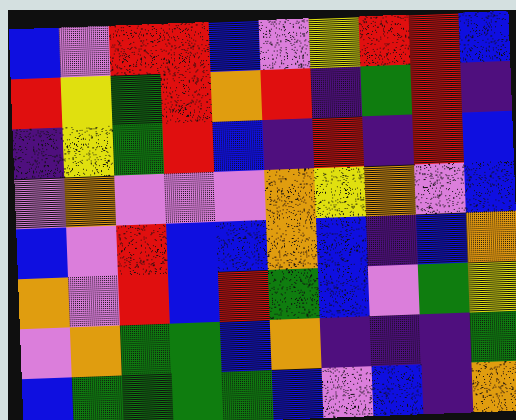[["blue", "violet", "red", "red", "blue", "violet", "yellow", "red", "red", "blue"], ["red", "yellow", "green", "red", "orange", "red", "indigo", "green", "red", "indigo"], ["indigo", "yellow", "green", "red", "blue", "indigo", "red", "indigo", "red", "blue"], ["violet", "orange", "violet", "violet", "violet", "orange", "yellow", "orange", "violet", "blue"], ["blue", "violet", "red", "blue", "blue", "orange", "blue", "indigo", "blue", "orange"], ["orange", "violet", "red", "blue", "red", "green", "blue", "violet", "green", "yellow"], ["violet", "orange", "green", "green", "blue", "orange", "indigo", "indigo", "indigo", "green"], ["blue", "green", "green", "green", "green", "blue", "violet", "blue", "indigo", "orange"]]